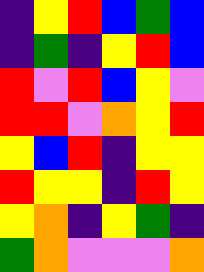[["indigo", "yellow", "red", "blue", "green", "blue"], ["indigo", "green", "indigo", "yellow", "red", "blue"], ["red", "violet", "red", "blue", "yellow", "violet"], ["red", "red", "violet", "orange", "yellow", "red"], ["yellow", "blue", "red", "indigo", "yellow", "yellow"], ["red", "yellow", "yellow", "indigo", "red", "yellow"], ["yellow", "orange", "indigo", "yellow", "green", "indigo"], ["green", "orange", "violet", "violet", "violet", "orange"]]